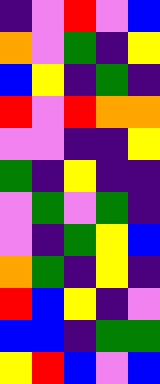[["indigo", "violet", "red", "violet", "blue"], ["orange", "violet", "green", "indigo", "yellow"], ["blue", "yellow", "indigo", "green", "indigo"], ["red", "violet", "red", "orange", "orange"], ["violet", "violet", "indigo", "indigo", "yellow"], ["green", "indigo", "yellow", "indigo", "indigo"], ["violet", "green", "violet", "green", "indigo"], ["violet", "indigo", "green", "yellow", "blue"], ["orange", "green", "indigo", "yellow", "indigo"], ["red", "blue", "yellow", "indigo", "violet"], ["blue", "blue", "indigo", "green", "green"], ["yellow", "red", "blue", "violet", "blue"]]